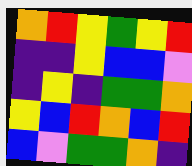[["orange", "red", "yellow", "green", "yellow", "red"], ["indigo", "indigo", "yellow", "blue", "blue", "violet"], ["indigo", "yellow", "indigo", "green", "green", "orange"], ["yellow", "blue", "red", "orange", "blue", "red"], ["blue", "violet", "green", "green", "orange", "indigo"]]